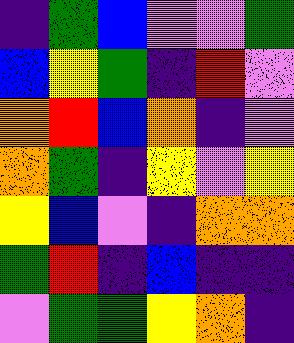[["indigo", "green", "blue", "violet", "violet", "green"], ["blue", "yellow", "green", "indigo", "red", "violet"], ["orange", "red", "blue", "orange", "indigo", "violet"], ["orange", "green", "indigo", "yellow", "violet", "yellow"], ["yellow", "blue", "violet", "indigo", "orange", "orange"], ["green", "red", "indigo", "blue", "indigo", "indigo"], ["violet", "green", "green", "yellow", "orange", "indigo"]]